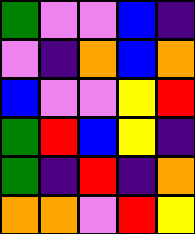[["green", "violet", "violet", "blue", "indigo"], ["violet", "indigo", "orange", "blue", "orange"], ["blue", "violet", "violet", "yellow", "red"], ["green", "red", "blue", "yellow", "indigo"], ["green", "indigo", "red", "indigo", "orange"], ["orange", "orange", "violet", "red", "yellow"]]